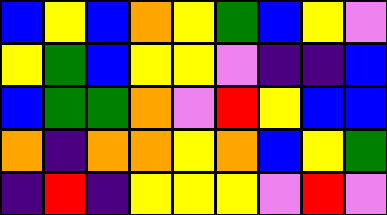[["blue", "yellow", "blue", "orange", "yellow", "green", "blue", "yellow", "violet"], ["yellow", "green", "blue", "yellow", "yellow", "violet", "indigo", "indigo", "blue"], ["blue", "green", "green", "orange", "violet", "red", "yellow", "blue", "blue"], ["orange", "indigo", "orange", "orange", "yellow", "orange", "blue", "yellow", "green"], ["indigo", "red", "indigo", "yellow", "yellow", "yellow", "violet", "red", "violet"]]